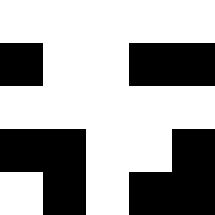[["white", "white", "white", "white", "white"], ["black", "white", "white", "black", "black"], ["white", "white", "white", "white", "white"], ["black", "black", "white", "white", "black"], ["white", "black", "white", "black", "black"]]